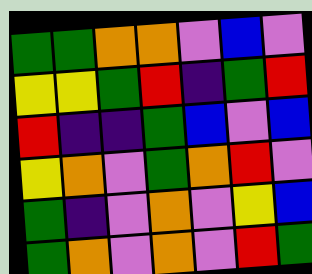[["green", "green", "orange", "orange", "violet", "blue", "violet"], ["yellow", "yellow", "green", "red", "indigo", "green", "red"], ["red", "indigo", "indigo", "green", "blue", "violet", "blue"], ["yellow", "orange", "violet", "green", "orange", "red", "violet"], ["green", "indigo", "violet", "orange", "violet", "yellow", "blue"], ["green", "orange", "violet", "orange", "violet", "red", "green"]]